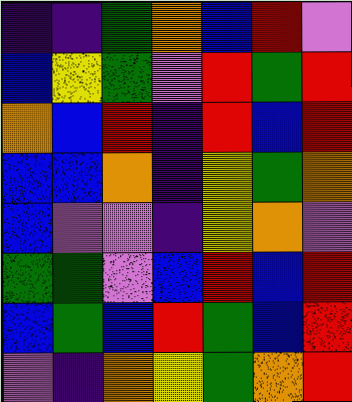[["indigo", "indigo", "green", "orange", "blue", "red", "violet"], ["blue", "yellow", "green", "violet", "red", "green", "red"], ["orange", "blue", "red", "indigo", "red", "blue", "red"], ["blue", "blue", "orange", "indigo", "yellow", "green", "orange"], ["blue", "violet", "violet", "indigo", "yellow", "orange", "violet"], ["green", "green", "violet", "blue", "red", "blue", "red"], ["blue", "green", "blue", "red", "green", "blue", "red"], ["violet", "indigo", "orange", "yellow", "green", "orange", "red"]]